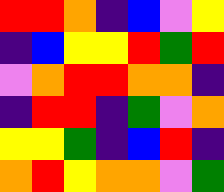[["red", "red", "orange", "indigo", "blue", "violet", "yellow"], ["indigo", "blue", "yellow", "yellow", "red", "green", "red"], ["violet", "orange", "red", "red", "orange", "orange", "indigo"], ["indigo", "red", "red", "indigo", "green", "violet", "orange"], ["yellow", "yellow", "green", "indigo", "blue", "red", "indigo"], ["orange", "red", "yellow", "orange", "orange", "violet", "green"]]